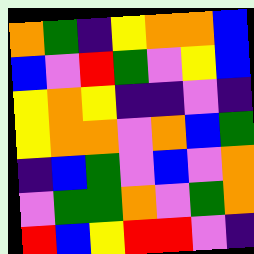[["orange", "green", "indigo", "yellow", "orange", "orange", "blue"], ["blue", "violet", "red", "green", "violet", "yellow", "blue"], ["yellow", "orange", "yellow", "indigo", "indigo", "violet", "indigo"], ["yellow", "orange", "orange", "violet", "orange", "blue", "green"], ["indigo", "blue", "green", "violet", "blue", "violet", "orange"], ["violet", "green", "green", "orange", "violet", "green", "orange"], ["red", "blue", "yellow", "red", "red", "violet", "indigo"]]